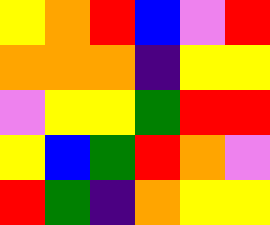[["yellow", "orange", "red", "blue", "violet", "red"], ["orange", "orange", "orange", "indigo", "yellow", "yellow"], ["violet", "yellow", "yellow", "green", "red", "red"], ["yellow", "blue", "green", "red", "orange", "violet"], ["red", "green", "indigo", "orange", "yellow", "yellow"]]